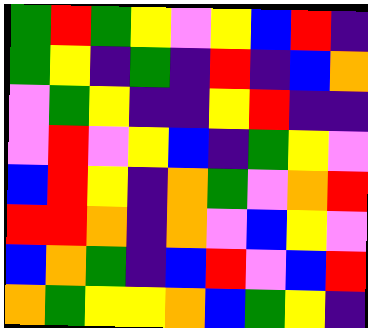[["green", "red", "green", "yellow", "violet", "yellow", "blue", "red", "indigo"], ["green", "yellow", "indigo", "green", "indigo", "red", "indigo", "blue", "orange"], ["violet", "green", "yellow", "indigo", "indigo", "yellow", "red", "indigo", "indigo"], ["violet", "red", "violet", "yellow", "blue", "indigo", "green", "yellow", "violet"], ["blue", "red", "yellow", "indigo", "orange", "green", "violet", "orange", "red"], ["red", "red", "orange", "indigo", "orange", "violet", "blue", "yellow", "violet"], ["blue", "orange", "green", "indigo", "blue", "red", "violet", "blue", "red"], ["orange", "green", "yellow", "yellow", "orange", "blue", "green", "yellow", "indigo"]]